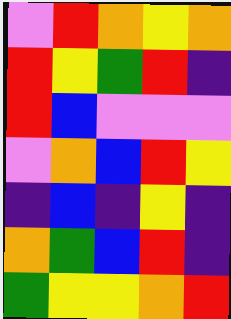[["violet", "red", "orange", "yellow", "orange"], ["red", "yellow", "green", "red", "indigo"], ["red", "blue", "violet", "violet", "violet"], ["violet", "orange", "blue", "red", "yellow"], ["indigo", "blue", "indigo", "yellow", "indigo"], ["orange", "green", "blue", "red", "indigo"], ["green", "yellow", "yellow", "orange", "red"]]